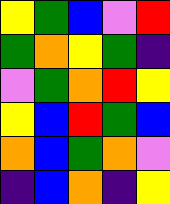[["yellow", "green", "blue", "violet", "red"], ["green", "orange", "yellow", "green", "indigo"], ["violet", "green", "orange", "red", "yellow"], ["yellow", "blue", "red", "green", "blue"], ["orange", "blue", "green", "orange", "violet"], ["indigo", "blue", "orange", "indigo", "yellow"]]